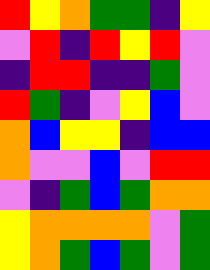[["red", "yellow", "orange", "green", "green", "indigo", "yellow"], ["violet", "red", "indigo", "red", "yellow", "red", "violet"], ["indigo", "red", "red", "indigo", "indigo", "green", "violet"], ["red", "green", "indigo", "violet", "yellow", "blue", "violet"], ["orange", "blue", "yellow", "yellow", "indigo", "blue", "blue"], ["orange", "violet", "violet", "blue", "violet", "red", "red"], ["violet", "indigo", "green", "blue", "green", "orange", "orange"], ["yellow", "orange", "orange", "orange", "orange", "violet", "green"], ["yellow", "orange", "green", "blue", "green", "violet", "green"]]